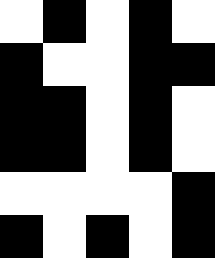[["white", "black", "white", "black", "white"], ["black", "white", "white", "black", "black"], ["black", "black", "white", "black", "white"], ["black", "black", "white", "black", "white"], ["white", "white", "white", "white", "black"], ["black", "white", "black", "white", "black"]]